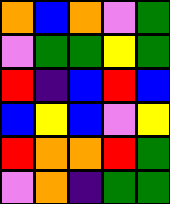[["orange", "blue", "orange", "violet", "green"], ["violet", "green", "green", "yellow", "green"], ["red", "indigo", "blue", "red", "blue"], ["blue", "yellow", "blue", "violet", "yellow"], ["red", "orange", "orange", "red", "green"], ["violet", "orange", "indigo", "green", "green"]]